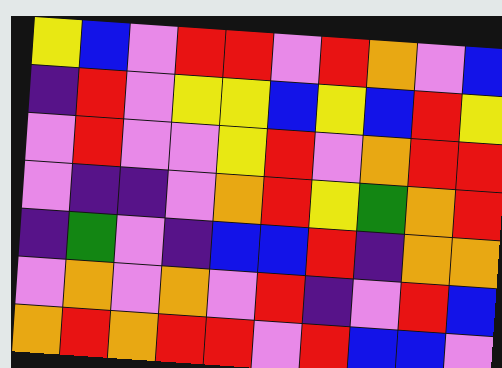[["yellow", "blue", "violet", "red", "red", "violet", "red", "orange", "violet", "blue"], ["indigo", "red", "violet", "yellow", "yellow", "blue", "yellow", "blue", "red", "yellow"], ["violet", "red", "violet", "violet", "yellow", "red", "violet", "orange", "red", "red"], ["violet", "indigo", "indigo", "violet", "orange", "red", "yellow", "green", "orange", "red"], ["indigo", "green", "violet", "indigo", "blue", "blue", "red", "indigo", "orange", "orange"], ["violet", "orange", "violet", "orange", "violet", "red", "indigo", "violet", "red", "blue"], ["orange", "red", "orange", "red", "red", "violet", "red", "blue", "blue", "violet"]]